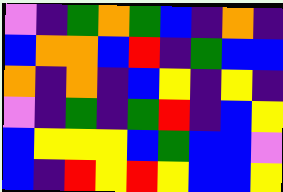[["violet", "indigo", "green", "orange", "green", "blue", "indigo", "orange", "indigo"], ["blue", "orange", "orange", "blue", "red", "indigo", "green", "blue", "blue"], ["orange", "indigo", "orange", "indigo", "blue", "yellow", "indigo", "yellow", "indigo"], ["violet", "indigo", "green", "indigo", "green", "red", "indigo", "blue", "yellow"], ["blue", "yellow", "yellow", "yellow", "blue", "green", "blue", "blue", "violet"], ["blue", "indigo", "red", "yellow", "red", "yellow", "blue", "blue", "yellow"]]